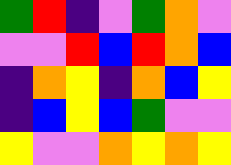[["green", "red", "indigo", "violet", "green", "orange", "violet"], ["violet", "violet", "red", "blue", "red", "orange", "blue"], ["indigo", "orange", "yellow", "indigo", "orange", "blue", "yellow"], ["indigo", "blue", "yellow", "blue", "green", "violet", "violet"], ["yellow", "violet", "violet", "orange", "yellow", "orange", "yellow"]]